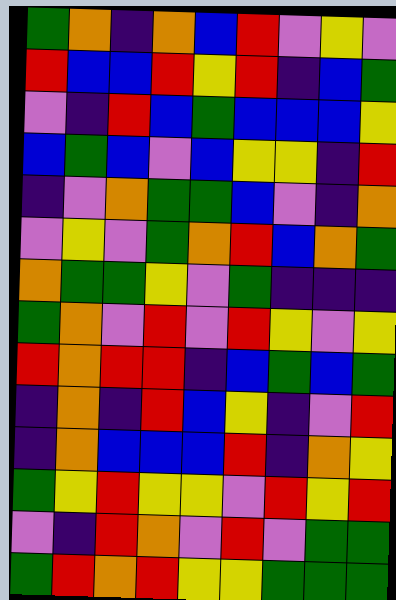[["green", "orange", "indigo", "orange", "blue", "red", "violet", "yellow", "violet"], ["red", "blue", "blue", "red", "yellow", "red", "indigo", "blue", "green"], ["violet", "indigo", "red", "blue", "green", "blue", "blue", "blue", "yellow"], ["blue", "green", "blue", "violet", "blue", "yellow", "yellow", "indigo", "red"], ["indigo", "violet", "orange", "green", "green", "blue", "violet", "indigo", "orange"], ["violet", "yellow", "violet", "green", "orange", "red", "blue", "orange", "green"], ["orange", "green", "green", "yellow", "violet", "green", "indigo", "indigo", "indigo"], ["green", "orange", "violet", "red", "violet", "red", "yellow", "violet", "yellow"], ["red", "orange", "red", "red", "indigo", "blue", "green", "blue", "green"], ["indigo", "orange", "indigo", "red", "blue", "yellow", "indigo", "violet", "red"], ["indigo", "orange", "blue", "blue", "blue", "red", "indigo", "orange", "yellow"], ["green", "yellow", "red", "yellow", "yellow", "violet", "red", "yellow", "red"], ["violet", "indigo", "red", "orange", "violet", "red", "violet", "green", "green"], ["green", "red", "orange", "red", "yellow", "yellow", "green", "green", "green"]]